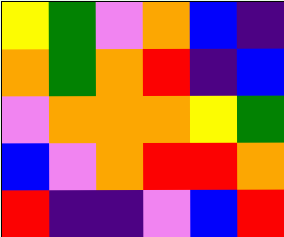[["yellow", "green", "violet", "orange", "blue", "indigo"], ["orange", "green", "orange", "red", "indigo", "blue"], ["violet", "orange", "orange", "orange", "yellow", "green"], ["blue", "violet", "orange", "red", "red", "orange"], ["red", "indigo", "indigo", "violet", "blue", "red"]]